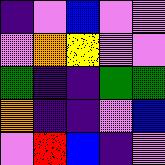[["indigo", "violet", "blue", "violet", "violet"], ["violet", "orange", "yellow", "violet", "violet"], ["green", "indigo", "indigo", "green", "green"], ["orange", "indigo", "indigo", "violet", "blue"], ["violet", "red", "blue", "indigo", "violet"]]